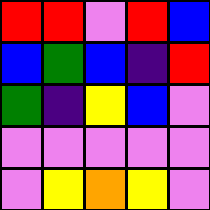[["red", "red", "violet", "red", "blue"], ["blue", "green", "blue", "indigo", "red"], ["green", "indigo", "yellow", "blue", "violet"], ["violet", "violet", "violet", "violet", "violet"], ["violet", "yellow", "orange", "yellow", "violet"]]